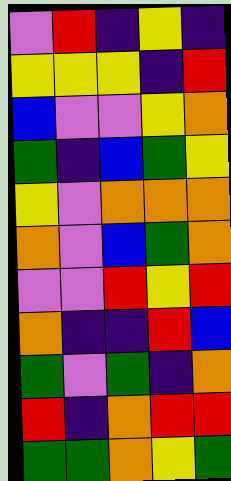[["violet", "red", "indigo", "yellow", "indigo"], ["yellow", "yellow", "yellow", "indigo", "red"], ["blue", "violet", "violet", "yellow", "orange"], ["green", "indigo", "blue", "green", "yellow"], ["yellow", "violet", "orange", "orange", "orange"], ["orange", "violet", "blue", "green", "orange"], ["violet", "violet", "red", "yellow", "red"], ["orange", "indigo", "indigo", "red", "blue"], ["green", "violet", "green", "indigo", "orange"], ["red", "indigo", "orange", "red", "red"], ["green", "green", "orange", "yellow", "green"]]